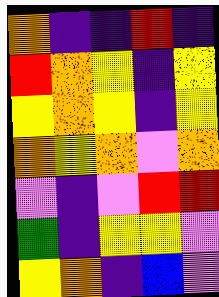[["orange", "indigo", "indigo", "red", "indigo"], ["red", "orange", "yellow", "indigo", "yellow"], ["yellow", "orange", "yellow", "indigo", "yellow"], ["orange", "yellow", "orange", "violet", "orange"], ["violet", "indigo", "violet", "red", "red"], ["green", "indigo", "yellow", "yellow", "violet"], ["yellow", "orange", "indigo", "blue", "violet"]]